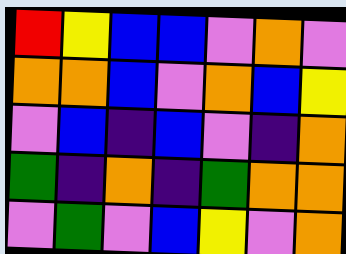[["red", "yellow", "blue", "blue", "violet", "orange", "violet"], ["orange", "orange", "blue", "violet", "orange", "blue", "yellow"], ["violet", "blue", "indigo", "blue", "violet", "indigo", "orange"], ["green", "indigo", "orange", "indigo", "green", "orange", "orange"], ["violet", "green", "violet", "blue", "yellow", "violet", "orange"]]